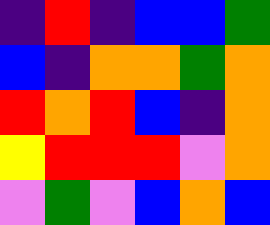[["indigo", "red", "indigo", "blue", "blue", "green"], ["blue", "indigo", "orange", "orange", "green", "orange"], ["red", "orange", "red", "blue", "indigo", "orange"], ["yellow", "red", "red", "red", "violet", "orange"], ["violet", "green", "violet", "blue", "orange", "blue"]]